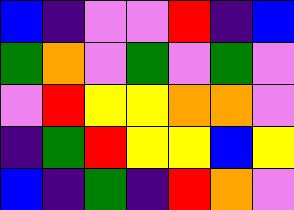[["blue", "indigo", "violet", "violet", "red", "indigo", "blue"], ["green", "orange", "violet", "green", "violet", "green", "violet"], ["violet", "red", "yellow", "yellow", "orange", "orange", "violet"], ["indigo", "green", "red", "yellow", "yellow", "blue", "yellow"], ["blue", "indigo", "green", "indigo", "red", "orange", "violet"]]